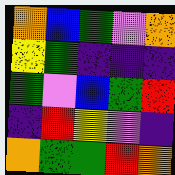[["orange", "blue", "green", "violet", "orange"], ["yellow", "green", "indigo", "indigo", "indigo"], ["green", "violet", "blue", "green", "red"], ["indigo", "red", "yellow", "violet", "indigo"], ["orange", "green", "green", "red", "orange"]]